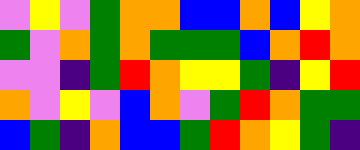[["violet", "yellow", "violet", "green", "orange", "orange", "blue", "blue", "orange", "blue", "yellow", "orange"], ["green", "violet", "orange", "green", "orange", "green", "green", "green", "blue", "orange", "red", "orange"], ["violet", "violet", "indigo", "green", "red", "orange", "yellow", "yellow", "green", "indigo", "yellow", "red"], ["orange", "violet", "yellow", "violet", "blue", "orange", "violet", "green", "red", "orange", "green", "green"], ["blue", "green", "indigo", "orange", "blue", "blue", "green", "red", "orange", "yellow", "green", "indigo"]]